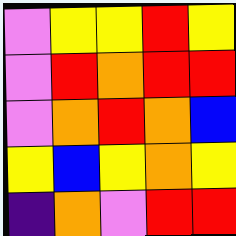[["violet", "yellow", "yellow", "red", "yellow"], ["violet", "red", "orange", "red", "red"], ["violet", "orange", "red", "orange", "blue"], ["yellow", "blue", "yellow", "orange", "yellow"], ["indigo", "orange", "violet", "red", "red"]]